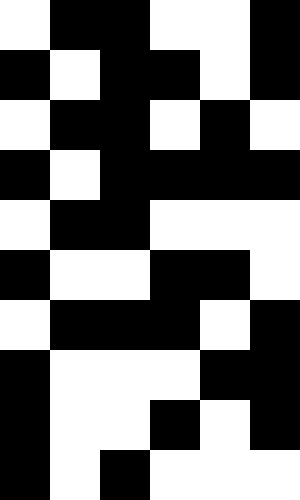[["white", "black", "black", "white", "white", "black"], ["black", "white", "black", "black", "white", "black"], ["white", "black", "black", "white", "black", "white"], ["black", "white", "black", "black", "black", "black"], ["white", "black", "black", "white", "white", "white"], ["black", "white", "white", "black", "black", "white"], ["white", "black", "black", "black", "white", "black"], ["black", "white", "white", "white", "black", "black"], ["black", "white", "white", "black", "white", "black"], ["black", "white", "black", "white", "white", "white"]]